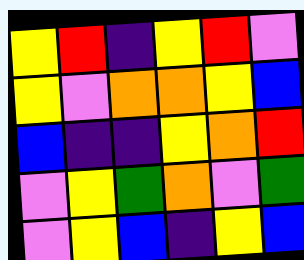[["yellow", "red", "indigo", "yellow", "red", "violet"], ["yellow", "violet", "orange", "orange", "yellow", "blue"], ["blue", "indigo", "indigo", "yellow", "orange", "red"], ["violet", "yellow", "green", "orange", "violet", "green"], ["violet", "yellow", "blue", "indigo", "yellow", "blue"]]